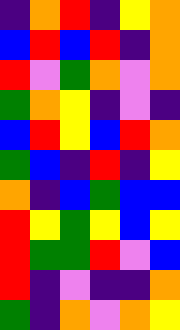[["indigo", "orange", "red", "indigo", "yellow", "orange"], ["blue", "red", "blue", "red", "indigo", "orange"], ["red", "violet", "green", "orange", "violet", "orange"], ["green", "orange", "yellow", "indigo", "violet", "indigo"], ["blue", "red", "yellow", "blue", "red", "orange"], ["green", "blue", "indigo", "red", "indigo", "yellow"], ["orange", "indigo", "blue", "green", "blue", "blue"], ["red", "yellow", "green", "yellow", "blue", "yellow"], ["red", "green", "green", "red", "violet", "blue"], ["red", "indigo", "violet", "indigo", "indigo", "orange"], ["green", "indigo", "orange", "violet", "orange", "yellow"]]